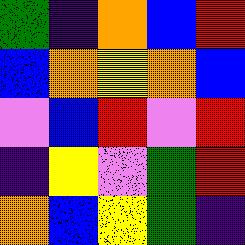[["green", "indigo", "orange", "blue", "red"], ["blue", "orange", "yellow", "orange", "blue"], ["violet", "blue", "red", "violet", "red"], ["indigo", "yellow", "violet", "green", "red"], ["orange", "blue", "yellow", "green", "indigo"]]